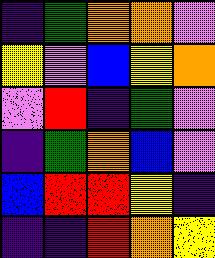[["indigo", "green", "orange", "orange", "violet"], ["yellow", "violet", "blue", "yellow", "orange"], ["violet", "red", "indigo", "green", "violet"], ["indigo", "green", "orange", "blue", "violet"], ["blue", "red", "red", "yellow", "indigo"], ["indigo", "indigo", "red", "orange", "yellow"]]